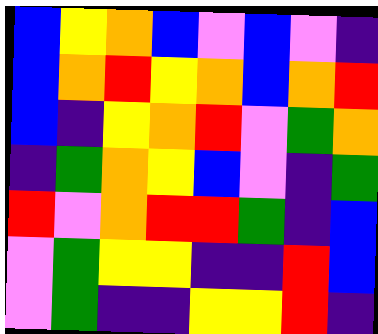[["blue", "yellow", "orange", "blue", "violet", "blue", "violet", "indigo"], ["blue", "orange", "red", "yellow", "orange", "blue", "orange", "red"], ["blue", "indigo", "yellow", "orange", "red", "violet", "green", "orange"], ["indigo", "green", "orange", "yellow", "blue", "violet", "indigo", "green"], ["red", "violet", "orange", "red", "red", "green", "indigo", "blue"], ["violet", "green", "yellow", "yellow", "indigo", "indigo", "red", "blue"], ["violet", "green", "indigo", "indigo", "yellow", "yellow", "red", "indigo"]]